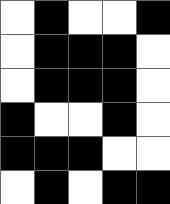[["white", "black", "white", "white", "black"], ["white", "black", "black", "black", "white"], ["white", "black", "black", "black", "white"], ["black", "white", "white", "black", "white"], ["black", "black", "black", "white", "white"], ["white", "black", "white", "black", "black"]]